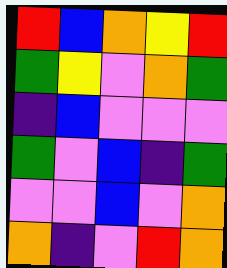[["red", "blue", "orange", "yellow", "red"], ["green", "yellow", "violet", "orange", "green"], ["indigo", "blue", "violet", "violet", "violet"], ["green", "violet", "blue", "indigo", "green"], ["violet", "violet", "blue", "violet", "orange"], ["orange", "indigo", "violet", "red", "orange"]]